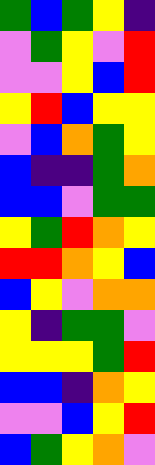[["green", "blue", "green", "yellow", "indigo"], ["violet", "green", "yellow", "violet", "red"], ["violet", "violet", "yellow", "blue", "red"], ["yellow", "red", "blue", "yellow", "yellow"], ["violet", "blue", "orange", "green", "yellow"], ["blue", "indigo", "indigo", "green", "orange"], ["blue", "blue", "violet", "green", "green"], ["yellow", "green", "red", "orange", "yellow"], ["red", "red", "orange", "yellow", "blue"], ["blue", "yellow", "violet", "orange", "orange"], ["yellow", "indigo", "green", "green", "violet"], ["yellow", "yellow", "yellow", "green", "red"], ["blue", "blue", "indigo", "orange", "yellow"], ["violet", "violet", "blue", "yellow", "red"], ["blue", "green", "yellow", "orange", "violet"]]